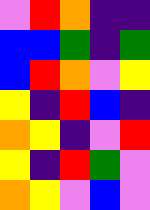[["violet", "red", "orange", "indigo", "indigo"], ["blue", "blue", "green", "indigo", "green"], ["blue", "red", "orange", "violet", "yellow"], ["yellow", "indigo", "red", "blue", "indigo"], ["orange", "yellow", "indigo", "violet", "red"], ["yellow", "indigo", "red", "green", "violet"], ["orange", "yellow", "violet", "blue", "violet"]]